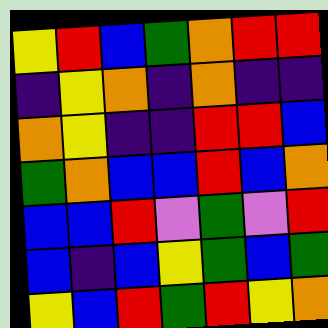[["yellow", "red", "blue", "green", "orange", "red", "red"], ["indigo", "yellow", "orange", "indigo", "orange", "indigo", "indigo"], ["orange", "yellow", "indigo", "indigo", "red", "red", "blue"], ["green", "orange", "blue", "blue", "red", "blue", "orange"], ["blue", "blue", "red", "violet", "green", "violet", "red"], ["blue", "indigo", "blue", "yellow", "green", "blue", "green"], ["yellow", "blue", "red", "green", "red", "yellow", "orange"]]